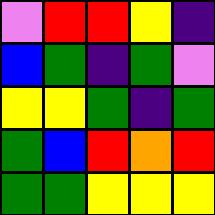[["violet", "red", "red", "yellow", "indigo"], ["blue", "green", "indigo", "green", "violet"], ["yellow", "yellow", "green", "indigo", "green"], ["green", "blue", "red", "orange", "red"], ["green", "green", "yellow", "yellow", "yellow"]]